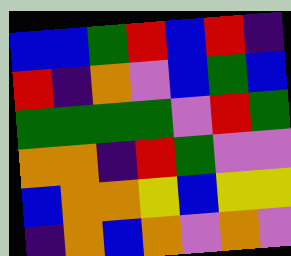[["blue", "blue", "green", "red", "blue", "red", "indigo"], ["red", "indigo", "orange", "violet", "blue", "green", "blue"], ["green", "green", "green", "green", "violet", "red", "green"], ["orange", "orange", "indigo", "red", "green", "violet", "violet"], ["blue", "orange", "orange", "yellow", "blue", "yellow", "yellow"], ["indigo", "orange", "blue", "orange", "violet", "orange", "violet"]]